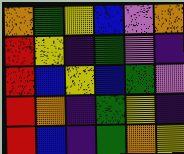[["orange", "green", "yellow", "blue", "violet", "orange"], ["red", "yellow", "indigo", "green", "violet", "indigo"], ["red", "blue", "yellow", "blue", "green", "violet"], ["red", "orange", "indigo", "green", "yellow", "indigo"], ["red", "blue", "indigo", "green", "orange", "yellow"]]